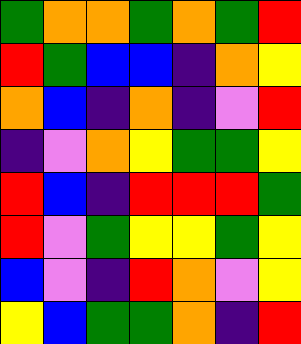[["green", "orange", "orange", "green", "orange", "green", "red"], ["red", "green", "blue", "blue", "indigo", "orange", "yellow"], ["orange", "blue", "indigo", "orange", "indigo", "violet", "red"], ["indigo", "violet", "orange", "yellow", "green", "green", "yellow"], ["red", "blue", "indigo", "red", "red", "red", "green"], ["red", "violet", "green", "yellow", "yellow", "green", "yellow"], ["blue", "violet", "indigo", "red", "orange", "violet", "yellow"], ["yellow", "blue", "green", "green", "orange", "indigo", "red"]]